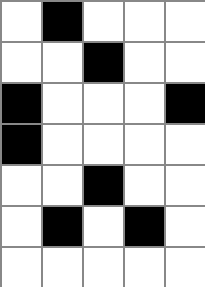[["white", "black", "white", "white", "white"], ["white", "white", "black", "white", "white"], ["black", "white", "white", "white", "black"], ["black", "white", "white", "white", "white"], ["white", "white", "black", "white", "white"], ["white", "black", "white", "black", "white"], ["white", "white", "white", "white", "white"]]